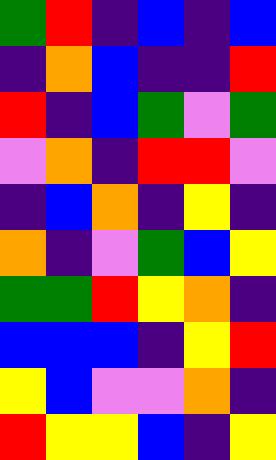[["green", "red", "indigo", "blue", "indigo", "blue"], ["indigo", "orange", "blue", "indigo", "indigo", "red"], ["red", "indigo", "blue", "green", "violet", "green"], ["violet", "orange", "indigo", "red", "red", "violet"], ["indigo", "blue", "orange", "indigo", "yellow", "indigo"], ["orange", "indigo", "violet", "green", "blue", "yellow"], ["green", "green", "red", "yellow", "orange", "indigo"], ["blue", "blue", "blue", "indigo", "yellow", "red"], ["yellow", "blue", "violet", "violet", "orange", "indigo"], ["red", "yellow", "yellow", "blue", "indigo", "yellow"]]